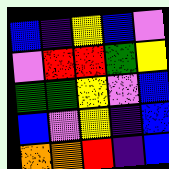[["blue", "indigo", "yellow", "blue", "violet"], ["violet", "red", "red", "green", "yellow"], ["green", "green", "yellow", "violet", "blue"], ["blue", "violet", "yellow", "indigo", "blue"], ["orange", "orange", "red", "indigo", "blue"]]